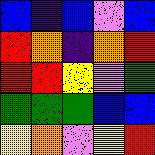[["blue", "indigo", "blue", "violet", "blue"], ["red", "orange", "indigo", "orange", "red"], ["red", "red", "yellow", "violet", "green"], ["green", "green", "green", "blue", "blue"], ["yellow", "orange", "violet", "yellow", "red"]]